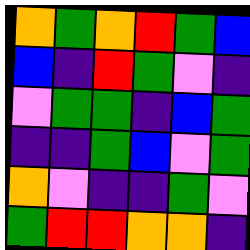[["orange", "green", "orange", "red", "green", "blue"], ["blue", "indigo", "red", "green", "violet", "indigo"], ["violet", "green", "green", "indigo", "blue", "green"], ["indigo", "indigo", "green", "blue", "violet", "green"], ["orange", "violet", "indigo", "indigo", "green", "violet"], ["green", "red", "red", "orange", "orange", "indigo"]]